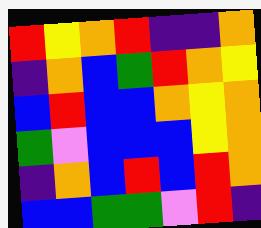[["red", "yellow", "orange", "red", "indigo", "indigo", "orange"], ["indigo", "orange", "blue", "green", "red", "orange", "yellow"], ["blue", "red", "blue", "blue", "orange", "yellow", "orange"], ["green", "violet", "blue", "blue", "blue", "yellow", "orange"], ["indigo", "orange", "blue", "red", "blue", "red", "orange"], ["blue", "blue", "green", "green", "violet", "red", "indigo"]]